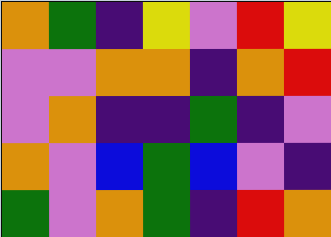[["orange", "green", "indigo", "yellow", "violet", "red", "yellow"], ["violet", "violet", "orange", "orange", "indigo", "orange", "red"], ["violet", "orange", "indigo", "indigo", "green", "indigo", "violet"], ["orange", "violet", "blue", "green", "blue", "violet", "indigo"], ["green", "violet", "orange", "green", "indigo", "red", "orange"]]